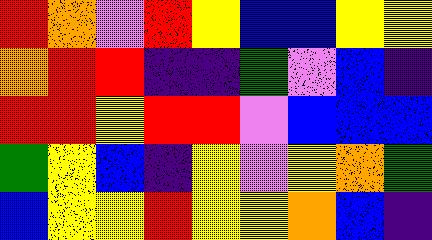[["red", "orange", "violet", "red", "yellow", "blue", "blue", "yellow", "yellow"], ["orange", "red", "red", "indigo", "indigo", "green", "violet", "blue", "indigo"], ["red", "red", "yellow", "red", "red", "violet", "blue", "blue", "blue"], ["green", "yellow", "blue", "indigo", "yellow", "violet", "yellow", "orange", "green"], ["blue", "yellow", "yellow", "red", "yellow", "yellow", "orange", "blue", "indigo"]]